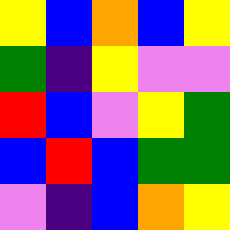[["yellow", "blue", "orange", "blue", "yellow"], ["green", "indigo", "yellow", "violet", "violet"], ["red", "blue", "violet", "yellow", "green"], ["blue", "red", "blue", "green", "green"], ["violet", "indigo", "blue", "orange", "yellow"]]